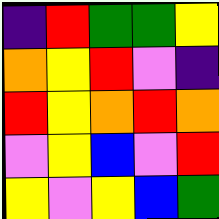[["indigo", "red", "green", "green", "yellow"], ["orange", "yellow", "red", "violet", "indigo"], ["red", "yellow", "orange", "red", "orange"], ["violet", "yellow", "blue", "violet", "red"], ["yellow", "violet", "yellow", "blue", "green"]]